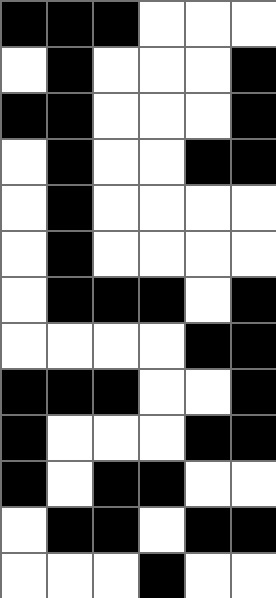[["black", "black", "black", "white", "white", "white"], ["white", "black", "white", "white", "white", "black"], ["black", "black", "white", "white", "white", "black"], ["white", "black", "white", "white", "black", "black"], ["white", "black", "white", "white", "white", "white"], ["white", "black", "white", "white", "white", "white"], ["white", "black", "black", "black", "white", "black"], ["white", "white", "white", "white", "black", "black"], ["black", "black", "black", "white", "white", "black"], ["black", "white", "white", "white", "black", "black"], ["black", "white", "black", "black", "white", "white"], ["white", "black", "black", "white", "black", "black"], ["white", "white", "white", "black", "white", "white"]]